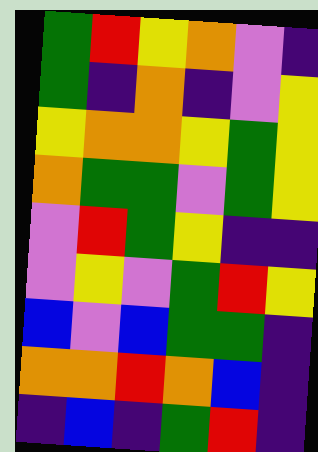[["green", "red", "yellow", "orange", "violet", "indigo"], ["green", "indigo", "orange", "indigo", "violet", "yellow"], ["yellow", "orange", "orange", "yellow", "green", "yellow"], ["orange", "green", "green", "violet", "green", "yellow"], ["violet", "red", "green", "yellow", "indigo", "indigo"], ["violet", "yellow", "violet", "green", "red", "yellow"], ["blue", "violet", "blue", "green", "green", "indigo"], ["orange", "orange", "red", "orange", "blue", "indigo"], ["indigo", "blue", "indigo", "green", "red", "indigo"]]